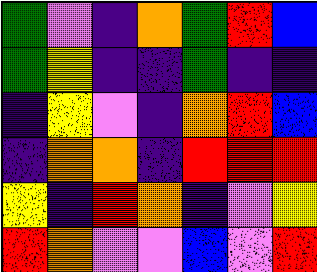[["green", "violet", "indigo", "orange", "green", "red", "blue"], ["green", "yellow", "indigo", "indigo", "green", "indigo", "indigo"], ["indigo", "yellow", "violet", "indigo", "orange", "red", "blue"], ["indigo", "orange", "orange", "indigo", "red", "red", "red"], ["yellow", "indigo", "red", "orange", "indigo", "violet", "yellow"], ["red", "orange", "violet", "violet", "blue", "violet", "red"]]